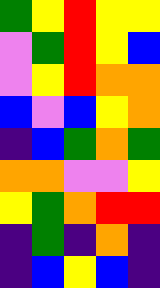[["green", "yellow", "red", "yellow", "yellow"], ["violet", "green", "red", "yellow", "blue"], ["violet", "yellow", "red", "orange", "orange"], ["blue", "violet", "blue", "yellow", "orange"], ["indigo", "blue", "green", "orange", "green"], ["orange", "orange", "violet", "violet", "yellow"], ["yellow", "green", "orange", "red", "red"], ["indigo", "green", "indigo", "orange", "indigo"], ["indigo", "blue", "yellow", "blue", "indigo"]]